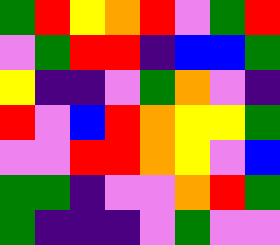[["green", "red", "yellow", "orange", "red", "violet", "green", "red"], ["violet", "green", "red", "red", "indigo", "blue", "blue", "green"], ["yellow", "indigo", "indigo", "violet", "green", "orange", "violet", "indigo"], ["red", "violet", "blue", "red", "orange", "yellow", "yellow", "green"], ["violet", "violet", "red", "red", "orange", "yellow", "violet", "blue"], ["green", "green", "indigo", "violet", "violet", "orange", "red", "green"], ["green", "indigo", "indigo", "indigo", "violet", "green", "violet", "violet"]]